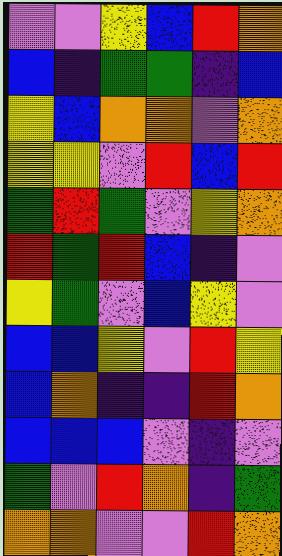[["violet", "violet", "yellow", "blue", "red", "orange"], ["blue", "indigo", "green", "green", "indigo", "blue"], ["yellow", "blue", "orange", "orange", "violet", "orange"], ["yellow", "yellow", "violet", "red", "blue", "red"], ["green", "red", "green", "violet", "yellow", "orange"], ["red", "green", "red", "blue", "indigo", "violet"], ["yellow", "green", "violet", "blue", "yellow", "violet"], ["blue", "blue", "yellow", "violet", "red", "yellow"], ["blue", "orange", "indigo", "indigo", "red", "orange"], ["blue", "blue", "blue", "violet", "indigo", "violet"], ["green", "violet", "red", "orange", "indigo", "green"], ["orange", "orange", "violet", "violet", "red", "orange"]]